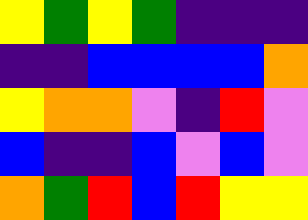[["yellow", "green", "yellow", "green", "indigo", "indigo", "indigo"], ["indigo", "indigo", "blue", "blue", "blue", "blue", "orange"], ["yellow", "orange", "orange", "violet", "indigo", "red", "violet"], ["blue", "indigo", "indigo", "blue", "violet", "blue", "violet"], ["orange", "green", "red", "blue", "red", "yellow", "yellow"]]